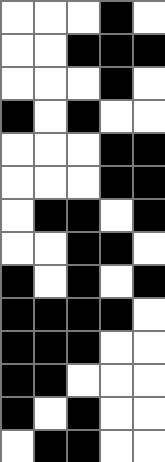[["white", "white", "white", "black", "white"], ["white", "white", "black", "black", "black"], ["white", "white", "white", "black", "white"], ["black", "white", "black", "white", "white"], ["white", "white", "white", "black", "black"], ["white", "white", "white", "black", "black"], ["white", "black", "black", "white", "black"], ["white", "white", "black", "black", "white"], ["black", "white", "black", "white", "black"], ["black", "black", "black", "black", "white"], ["black", "black", "black", "white", "white"], ["black", "black", "white", "white", "white"], ["black", "white", "black", "white", "white"], ["white", "black", "black", "white", "white"]]